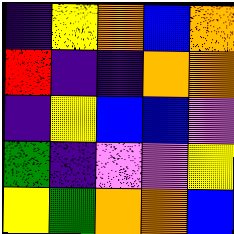[["indigo", "yellow", "orange", "blue", "orange"], ["red", "indigo", "indigo", "orange", "orange"], ["indigo", "yellow", "blue", "blue", "violet"], ["green", "indigo", "violet", "violet", "yellow"], ["yellow", "green", "orange", "orange", "blue"]]